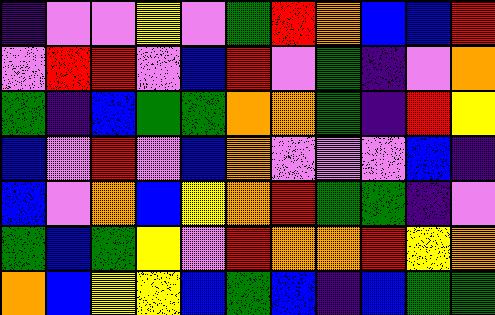[["indigo", "violet", "violet", "yellow", "violet", "green", "red", "orange", "blue", "blue", "red"], ["violet", "red", "red", "violet", "blue", "red", "violet", "green", "indigo", "violet", "orange"], ["green", "indigo", "blue", "green", "green", "orange", "orange", "green", "indigo", "red", "yellow"], ["blue", "violet", "red", "violet", "blue", "orange", "violet", "violet", "violet", "blue", "indigo"], ["blue", "violet", "orange", "blue", "yellow", "orange", "red", "green", "green", "indigo", "violet"], ["green", "blue", "green", "yellow", "violet", "red", "orange", "orange", "red", "yellow", "orange"], ["orange", "blue", "yellow", "yellow", "blue", "green", "blue", "indigo", "blue", "green", "green"]]